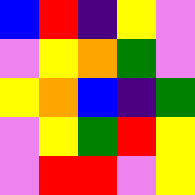[["blue", "red", "indigo", "yellow", "violet"], ["violet", "yellow", "orange", "green", "violet"], ["yellow", "orange", "blue", "indigo", "green"], ["violet", "yellow", "green", "red", "yellow"], ["violet", "red", "red", "violet", "yellow"]]